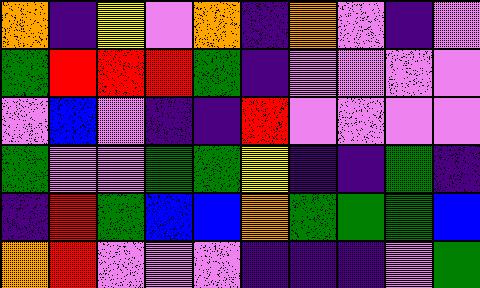[["orange", "indigo", "yellow", "violet", "orange", "indigo", "orange", "violet", "indigo", "violet"], ["green", "red", "red", "red", "green", "indigo", "violet", "violet", "violet", "violet"], ["violet", "blue", "violet", "indigo", "indigo", "red", "violet", "violet", "violet", "violet"], ["green", "violet", "violet", "green", "green", "yellow", "indigo", "indigo", "green", "indigo"], ["indigo", "red", "green", "blue", "blue", "orange", "green", "green", "green", "blue"], ["orange", "red", "violet", "violet", "violet", "indigo", "indigo", "indigo", "violet", "green"]]